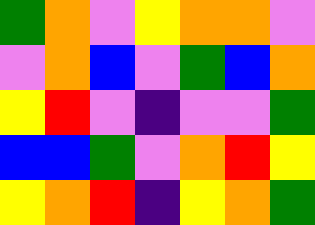[["green", "orange", "violet", "yellow", "orange", "orange", "violet"], ["violet", "orange", "blue", "violet", "green", "blue", "orange"], ["yellow", "red", "violet", "indigo", "violet", "violet", "green"], ["blue", "blue", "green", "violet", "orange", "red", "yellow"], ["yellow", "orange", "red", "indigo", "yellow", "orange", "green"]]